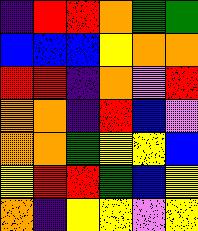[["indigo", "red", "red", "orange", "green", "green"], ["blue", "blue", "blue", "yellow", "orange", "orange"], ["red", "red", "indigo", "orange", "violet", "red"], ["orange", "orange", "indigo", "red", "blue", "violet"], ["orange", "orange", "green", "yellow", "yellow", "blue"], ["yellow", "red", "red", "green", "blue", "yellow"], ["orange", "indigo", "yellow", "yellow", "violet", "yellow"]]